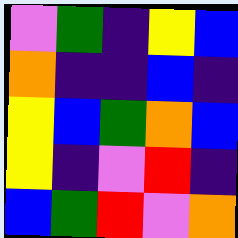[["violet", "green", "indigo", "yellow", "blue"], ["orange", "indigo", "indigo", "blue", "indigo"], ["yellow", "blue", "green", "orange", "blue"], ["yellow", "indigo", "violet", "red", "indigo"], ["blue", "green", "red", "violet", "orange"]]